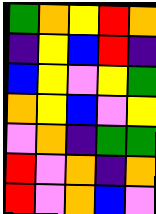[["green", "orange", "yellow", "red", "orange"], ["indigo", "yellow", "blue", "red", "indigo"], ["blue", "yellow", "violet", "yellow", "green"], ["orange", "yellow", "blue", "violet", "yellow"], ["violet", "orange", "indigo", "green", "green"], ["red", "violet", "orange", "indigo", "orange"], ["red", "violet", "orange", "blue", "violet"]]